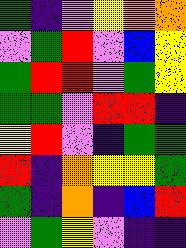[["green", "indigo", "violet", "yellow", "orange", "orange"], ["violet", "green", "red", "violet", "blue", "yellow"], ["green", "red", "red", "violet", "green", "yellow"], ["green", "green", "violet", "red", "red", "indigo"], ["yellow", "red", "violet", "indigo", "green", "green"], ["red", "indigo", "orange", "yellow", "yellow", "green"], ["green", "indigo", "orange", "indigo", "blue", "red"], ["violet", "green", "yellow", "violet", "indigo", "indigo"]]